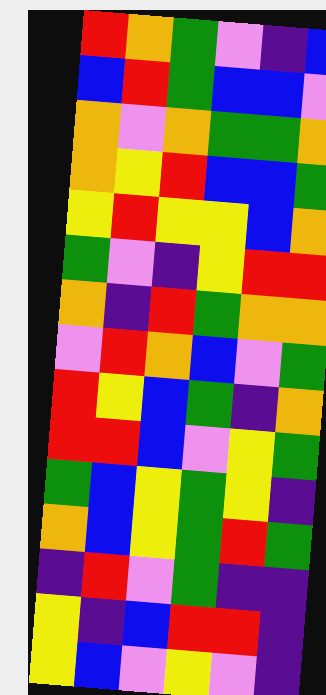[["red", "orange", "green", "violet", "indigo", "blue"], ["blue", "red", "green", "blue", "blue", "violet"], ["orange", "violet", "orange", "green", "green", "orange"], ["orange", "yellow", "red", "blue", "blue", "green"], ["yellow", "red", "yellow", "yellow", "blue", "orange"], ["green", "violet", "indigo", "yellow", "red", "red"], ["orange", "indigo", "red", "green", "orange", "orange"], ["violet", "red", "orange", "blue", "violet", "green"], ["red", "yellow", "blue", "green", "indigo", "orange"], ["red", "red", "blue", "violet", "yellow", "green"], ["green", "blue", "yellow", "green", "yellow", "indigo"], ["orange", "blue", "yellow", "green", "red", "green"], ["indigo", "red", "violet", "green", "indigo", "indigo"], ["yellow", "indigo", "blue", "red", "red", "indigo"], ["yellow", "blue", "violet", "yellow", "violet", "indigo"]]